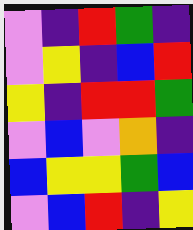[["violet", "indigo", "red", "green", "indigo"], ["violet", "yellow", "indigo", "blue", "red"], ["yellow", "indigo", "red", "red", "green"], ["violet", "blue", "violet", "orange", "indigo"], ["blue", "yellow", "yellow", "green", "blue"], ["violet", "blue", "red", "indigo", "yellow"]]